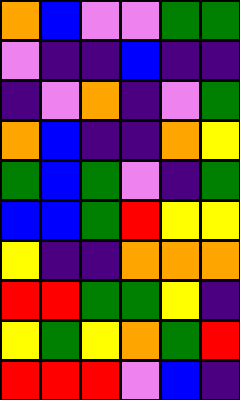[["orange", "blue", "violet", "violet", "green", "green"], ["violet", "indigo", "indigo", "blue", "indigo", "indigo"], ["indigo", "violet", "orange", "indigo", "violet", "green"], ["orange", "blue", "indigo", "indigo", "orange", "yellow"], ["green", "blue", "green", "violet", "indigo", "green"], ["blue", "blue", "green", "red", "yellow", "yellow"], ["yellow", "indigo", "indigo", "orange", "orange", "orange"], ["red", "red", "green", "green", "yellow", "indigo"], ["yellow", "green", "yellow", "orange", "green", "red"], ["red", "red", "red", "violet", "blue", "indigo"]]